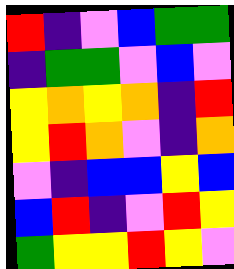[["red", "indigo", "violet", "blue", "green", "green"], ["indigo", "green", "green", "violet", "blue", "violet"], ["yellow", "orange", "yellow", "orange", "indigo", "red"], ["yellow", "red", "orange", "violet", "indigo", "orange"], ["violet", "indigo", "blue", "blue", "yellow", "blue"], ["blue", "red", "indigo", "violet", "red", "yellow"], ["green", "yellow", "yellow", "red", "yellow", "violet"]]